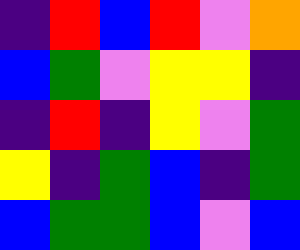[["indigo", "red", "blue", "red", "violet", "orange"], ["blue", "green", "violet", "yellow", "yellow", "indigo"], ["indigo", "red", "indigo", "yellow", "violet", "green"], ["yellow", "indigo", "green", "blue", "indigo", "green"], ["blue", "green", "green", "blue", "violet", "blue"]]